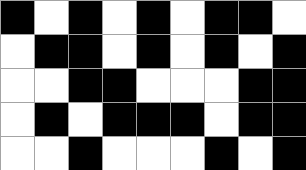[["black", "white", "black", "white", "black", "white", "black", "black", "white"], ["white", "black", "black", "white", "black", "white", "black", "white", "black"], ["white", "white", "black", "black", "white", "white", "white", "black", "black"], ["white", "black", "white", "black", "black", "black", "white", "black", "black"], ["white", "white", "black", "white", "white", "white", "black", "white", "black"]]